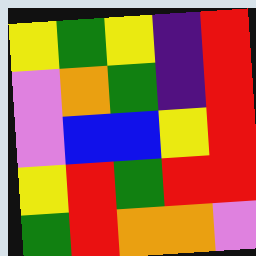[["yellow", "green", "yellow", "indigo", "red"], ["violet", "orange", "green", "indigo", "red"], ["violet", "blue", "blue", "yellow", "red"], ["yellow", "red", "green", "red", "red"], ["green", "red", "orange", "orange", "violet"]]